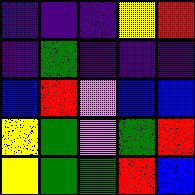[["indigo", "indigo", "indigo", "yellow", "red"], ["indigo", "green", "indigo", "indigo", "indigo"], ["blue", "red", "violet", "blue", "blue"], ["yellow", "green", "violet", "green", "red"], ["yellow", "green", "green", "red", "blue"]]